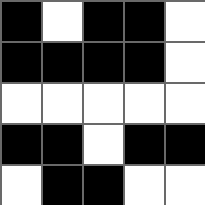[["black", "white", "black", "black", "white"], ["black", "black", "black", "black", "white"], ["white", "white", "white", "white", "white"], ["black", "black", "white", "black", "black"], ["white", "black", "black", "white", "white"]]